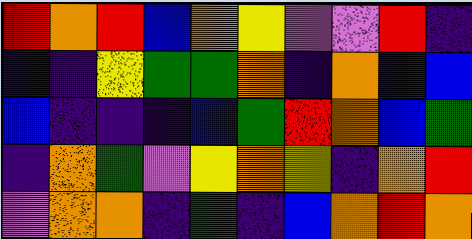[["red", "orange", "red", "blue", "orange", "yellow", "violet", "violet", "red", "indigo"], ["indigo", "indigo", "yellow", "green", "green", "orange", "indigo", "orange", "indigo", "blue"], ["blue", "indigo", "indigo", "indigo", "blue", "green", "red", "orange", "blue", "green"], ["indigo", "orange", "green", "violet", "yellow", "orange", "yellow", "indigo", "orange", "red"], ["violet", "orange", "orange", "indigo", "green", "indigo", "blue", "orange", "red", "orange"]]